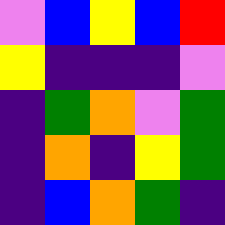[["violet", "blue", "yellow", "blue", "red"], ["yellow", "indigo", "indigo", "indigo", "violet"], ["indigo", "green", "orange", "violet", "green"], ["indigo", "orange", "indigo", "yellow", "green"], ["indigo", "blue", "orange", "green", "indigo"]]